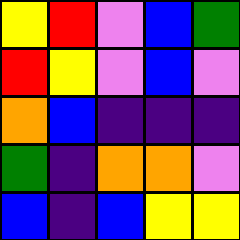[["yellow", "red", "violet", "blue", "green"], ["red", "yellow", "violet", "blue", "violet"], ["orange", "blue", "indigo", "indigo", "indigo"], ["green", "indigo", "orange", "orange", "violet"], ["blue", "indigo", "blue", "yellow", "yellow"]]